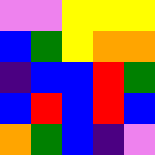[["violet", "violet", "yellow", "yellow", "yellow"], ["blue", "green", "yellow", "orange", "orange"], ["indigo", "blue", "blue", "red", "green"], ["blue", "red", "blue", "red", "blue"], ["orange", "green", "blue", "indigo", "violet"]]